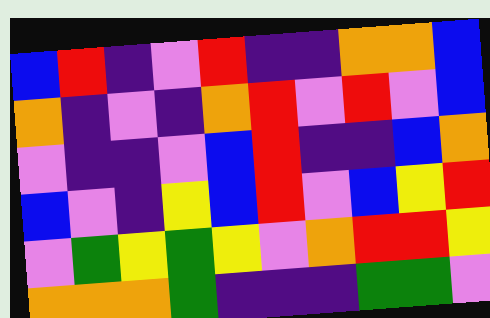[["blue", "red", "indigo", "violet", "red", "indigo", "indigo", "orange", "orange", "blue"], ["orange", "indigo", "violet", "indigo", "orange", "red", "violet", "red", "violet", "blue"], ["violet", "indigo", "indigo", "violet", "blue", "red", "indigo", "indigo", "blue", "orange"], ["blue", "violet", "indigo", "yellow", "blue", "red", "violet", "blue", "yellow", "red"], ["violet", "green", "yellow", "green", "yellow", "violet", "orange", "red", "red", "yellow"], ["orange", "orange", "orange", "green", "indigo", "indigo", "indigo", "green", "green", "violet"]]